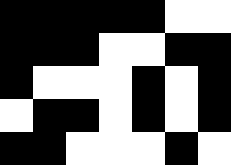[["black", "black", "black", "black", "black", "white", "white"], ["black", "black", "black", "white", "white", "black", "black"], ["black", "white", "white", "white", "black", "white", "black"], ["white", "black", "black", "white", "black", "white", "black"], ["black", "black", "white", "white", "white", "black", "white"]]